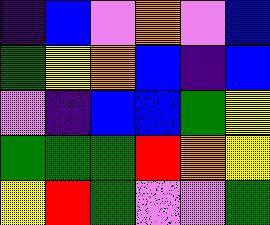[["indigo", "blue", "violet", "orange", "violet", "blue"], ["green", "yellow", "orange", "blue", "indigo", "blue"], ["violet", "indigo", "blue", "blue", "green", "yellow"], ["green", "green", "green", "red", "orange", "yellow"], ["yellow", "red", "green", "violet", "violet", "green"]]